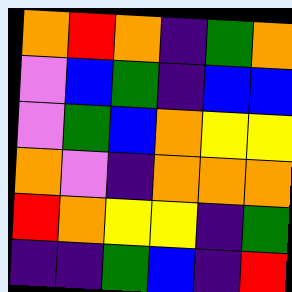[["orange", "red", "orange", "indigo", "green", "orange"], ["violet", "blue", "green", "indigo", "blue", "blue"], ["violet", "green", "blue", "orange", "yellow", "yellow"], ["orange", "violet", "indigo", "orange", "orange", "orange"], ["red", "orange", "yellow", "yellow", "indigo", "green"], ["indigo", "indigo", "green", "blue", "indigo", "red"]]